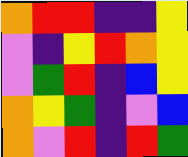[["orange", "red", "red", "indigo", "indigo", "yellow"], ["violet", "indigo", "yellow", "red", "orange", "yellow"], ["violet", "green", "red", "indigo", "blue", "yellow"], ["orange", "yellow", "green", "indigo", "violet", "blue"], ["orange", "violet", "red", "indigo", "red", "green"]]